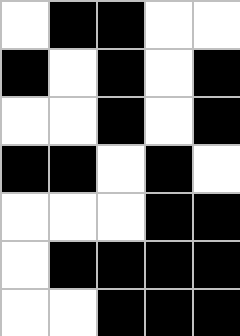[["white", "black", "black", "white", "white"], ["black", "white", "black", "white", "black"], ["white", "white", "black", "white", "black"], ["black", "black", "white", "black", "white"], ["white", "white", "white", "black", "black"], ["white", "black", "black", "black", "black"], ["white", "white", "black", "black", "black"]]